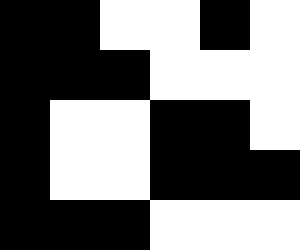[["black", "black", "white", "white", "black", "white"], ["black", "black", "black", "white", "white", "white"], ["black", "white", "white", "black", "black", "white"], ["black", "white", "white", "black", "black", "black"], ["black", "black", "black", "white", "white", "white"]]